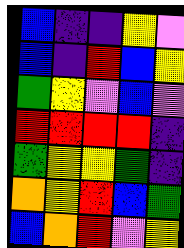[["blue", "indigo", "indigo", "yellow", "violet"], ["blue", "indigo", "red", "blue", "yellow"], ["green", "yellow", "violet", "blue", "violet"], ["red", "red", "red", "red", "indigo"], ["green", "yellow", "yellow", "green", "indigo"], ["orange", "yellow", "red", "blue", "green"], ["blue", "orange", "red", "violet", "yellow"]]